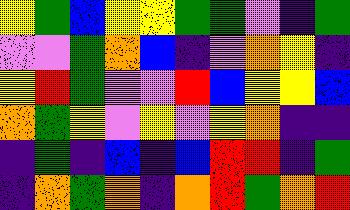[["yellow", "green", "blue", "yellow", "yellow", "green", "green", "violet", "indigo", "green"], ["violet", "violet", "green", "orange", "blue", "indigo", "violet", "orange", "yellow", "indigo"], ["yellow", "red", "green", "violet", "violet", "red", "blue", "yellow", "yellow", "blue"], ["orange", "green", "yellow", "violet", "yellow", "violet", "yellow", "orange", "indigo", "indigo"], ["indigo", "green", "indigo", "blue", "indigo", "blue", "red", "red", "indigo", "green"], ["indigo", "orange", "green", "orange", "indigo", "orange", "red", "green", "orange", "red"]]